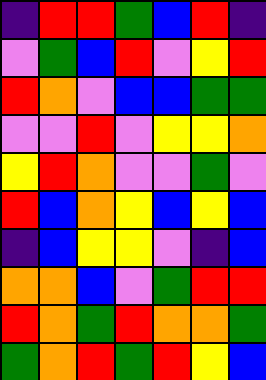[["indigo", "red", "red", "green", "blue", "red", "indigo"], ["violet", "green", "blue", "red", "violet", "yellow", "red"], ["red", "orange", "violet", "blue", "blue", "green", "green"], ["violet", "violet", "red", "violet", "yellow", "yellow", "orange"], ["yellow", "red", "orange", "violet", "violet", "green", "violet"], ["red", "blue", "orange", "yellow", "blue", "yellow", "blue"], ["indigo", "blue", "yellow", "yellow", "violet", "indigo", "blue"], ["orange", "orange", "blue", "violet", "green", "red", "red"], ["red", "orange", "green", "red", "orange", "orange", "green"], ["green", "orange", "red", "green", "red", "yellow", "blue"]]